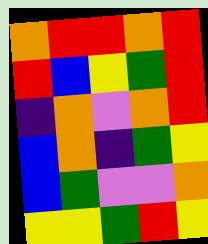[["orange", "red", "red", "orange", "red"], ["red", "blue", "yellow", "green", "red"], ["indigo", "orange", "violet", "orange", "red"], ["blue", "orange", "indigo", "green", "yellow"], ["blue", "green", "violet", "violet", "orange"], ["yellow", "yellow", "green", "red", "yellow"]]